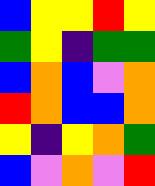[["blue", "yellow", "yellow", "red", "yellow"], ["green", "yellow", "indigo", "green", "green"], ["blue", "orange", "blue", "violet", "orange"], ["red", "orange", "blue", "blue", "orange"], ["yellow", "indigo", "yellow", "orange", "green"], ["blue", "violet", "orange", "violet", "red"]]